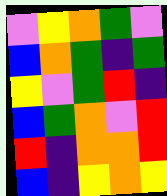[["violet", "yellow", "orange", "green", "violet"], ["blue", "orange", "green", "indigo", "green"], ["yellow", "violet", "green", "red", "indigo"], ["blue", "green", "orange", "violet", "red"], ["red", "indigo", "orange", "orange", "red"], ["blue", "indigo", "yellow", "orange", "yellow"]]